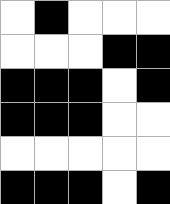[["white", "black", "white", "white", "white"], ["white", "white", "white", "black", "black"], ["black", "black", "black", "white", "black"], ["black", "black", "black", "white", "white"], ["white", "white", "white", "white", "white"], ["black", "black", "black", "white", "black"]]